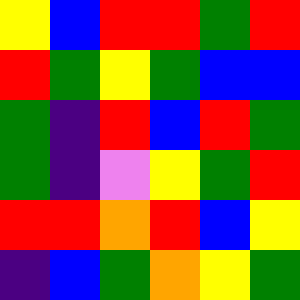[["yellow", "blue", "red", "red", "green", "red"], ["red", "green", "yellow", "green", "blue", "blue"], ["green", "indigo", "red", "blue", "red", "green"], ["green", "indigo", "violet", "yellow", "green", "red"], ["red", "red", "orange", "red", "blue", "yellow"], ["indigo", "blue", "green", "orange", "yellow", "green"]]